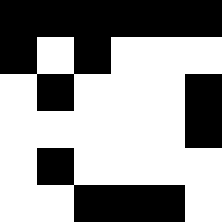[["black", "black", "black", "black", "black", "black"], ["black", "white", "black", "white", "white", "white"], ["white", "black", "white", "white", "white", "black"], ["white", "white", "white", "white", "white", "black"], ["white", "black", "white", "white", "white", "white"], ["white", "white", "black", "black", "black", "white"]]